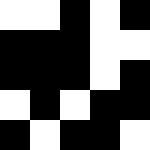[["white", "white", "black", "white", "black"], ["black", "black", "black", "white", "white"], ["black", "black", "black", "white", "black"], ["white", "black", "white", "black", "black"], ["black", "white", "black", "black", "white"]]